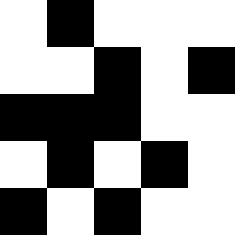[["white", "black", "white", "white", "white"], ["white", "white", "black", "white", "black"], ["black", "black", "black", "white", "white"], ["white", "black", "white", "black", "white"], ["black", "white", "black", "white", "white"]]